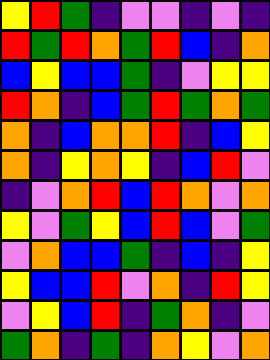[["yellow", "red", "green", "indigo", "violet", "violet", "indigo", "violet", "indigo"], ["red", "green", "red", "orange", "green", "red", "blue", "indigo", "orange"], ["blue", "yellow", "blue", "blue", "green", "indigo", "violet", "yellow", "yellow"], ["red", "orange", "indigo", "blue", "green", "red", "green", "orange", "green"], ["orange", "indigo", "blue", "orange", "orange", "red", "indigo", "blue", "yellow"], ["orange", "indigo", "yellow", "orange", "yellow", "indigo", "blue", "red", "violet"], ["indigo", "violet", "orange", "red", "blue", "red", "orange", "violet", "orange"], ["yellow", "violet", "green", "yellow", "blue", "red", "blue", "violet", "green"], ["violet", "orange", "blue", "blue", "green", "indigo", "blue", "indigo", "yellow"], ["yellow", "blue", "blue", "red", "violet", "orange", "indigo", "red", "yellow"], ["violet", "yellow", "blue", "red", "indigo", "green", "orange", "indigo", "violet"], ["green", "orange", "indigo", "green", "indigo", "orange", "yellow", "violet", "orange"]]